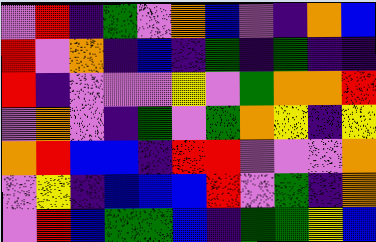[["violet", "red", "indigo", "green", "violet", "orange", "blue", "violet", "indigo", "orange", "blue"], ["red", "violet", "orange", "indigo", "blue", "indigo", "green", "indigo", "green", "indigo", "indigo"], ["red", "indigo", "violet", "violet", "violet", "yellow", "violet", "green", "orange", "orange", "red"], ["violet", "orange", "violet", "indigo", "green", "violet", "green", "orange", "yellow", "indigo", "yellow"], ["orange", "red", "blue", "blue", "indigo", "red", "red", "violet", "violet", "violet", "orange"], ["violet", "yellow", "indigo", "blue", "blue", "blue", "red", "violet", "green", "indigo", "orange"], ["violet", "red", "blue", "green", "green", "blue", "indigo", "green", "green", "yellow", "blue"]]